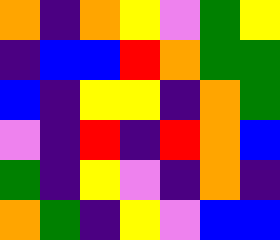[["orange", "indigo", "orange", "yellow", "violet", "green", "yellow"], ["indigo", "blue", "blue", "red", "orange", "green", "green"], ["blue", "indigo", "yellow", "yellow", "indigo", "orange", "green"], ["violet", "indigo", "red", "indigo", "red", "orange", "blue"], ["green", "indigo", "yellow", "violet", "indigo", "orange", "indigo"], ["orange", "green", "indigo", "yellow", "violet", "blue", "blue"]]